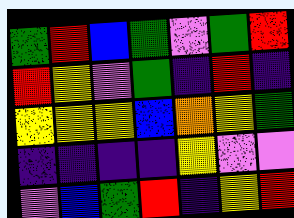[["green", "red", "blue", "green", "violet", "green", "red"], ["red", "yellow", "violet", "green", "indigo", "red", "indigo"], ["yellow", "yellow", "yellow", "blue", "orange", "yellow", "green"], ["indigo", "indigo", "indigo", "indigo", "yellow", "violet", "violet"], ["violet", "blue", "green", "red", "indigo", "yellow", "red"]]